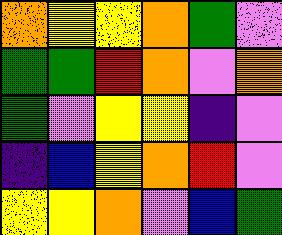[["orange", "yellow", "yellow", "orange", "green", "violet"], ["green", "green", "red", "orange", "violet", "orange"], ["green", "violet", "yellow", "yellow", "indigo", "violet"], ["indigo", "blue", "yellow", "orange", "red", "violet"], ["yellow", "yellow", "orange", "violet", "blue", "green"]]